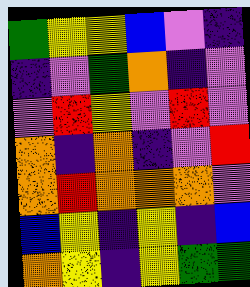[["green", "yellow", "yellow", "blue", "violet", "indigo"], ["indigo", "violet", "green", "orange", "indigo", "violet"], ["violet", "red", "yellow", "violet", "red", "violet"], ["orange", "indigo", "orange", "indigo", "violet", "red"], ["orange", "red", "orange", "orange", "orange", "violet"], ["blue", "yellow", "indigo", "yellow", "indigo", "blue"], ["orange", "yellow", "indigo", "yellow", "green", "green"]]